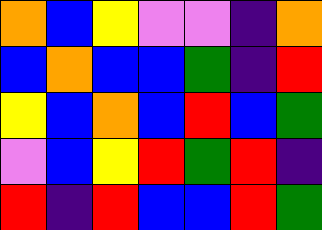[["orange", "blue", "yellow", "violet", "violet", "indigo", "orange"], ["blue", "orange", "blue", "blue", "green", "indigo", "red"], ["yellow", "blue", "orange", "blue", "red", "blue", "green"], ["violet", "blue", "yellow", "red", "green", "red", "indigo"], ["red", "indigo", "red", "blue", "blue", "red", "green"]]